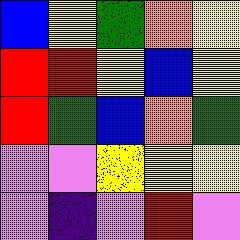[["blue", "yellow", "green", "orange", "yellow"], ["red", "red", "yellow", "blue", "yellow"], ["red", "green", "blue", "orange", "green"], ["violet", "violet", "yellow", "yellow", "yellow"], ["violet", "indigo", "violet", "red", "violet"]]